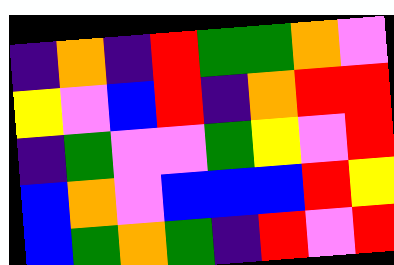[["indigo", "orange", "indigo", "red", "green", "green", "orange", "violet"], ["yellow", "violet", "blue", "red", "indigo", "orange", "red", "red"], ["indigo", "green", "violet", "violet", "green", "yellow", "violet", "red"], ["blue", "orange", "violet", "blue", "blue", "blue", "red", "yellow"], ["blue", "green", "orange", "green", "indigo", "red", "violet", "red"]]